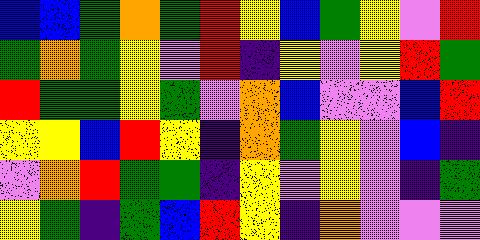[["blue", "blue", "green", "orange", "green", "red", "yellow", "blue", "green", "yellow", "violet", "red"], ["green", "orange", "green", "yellow", "violet", "red", "indigo", "yellow", "violet", "yellow", "red", "green"], ["red", "green", "green", "yellow", "green", "violet", "orange", "blue", "violet", "violet", "blue", "red"], ["yellow", "yellow", "blue", "red", "yellow", "indigo", "orange", "green", "yellow", "violet", "blue", "indigo"], ["violet", "orange", "red", "green", "green", "indigo", "yellow", "violet", "yellow", "violet", "indigo", "green"], ["yellow", "green", "indigo", "green", "blue", "red", "yellow", "indigo", "orange", "violet", "violet", "violet"]]